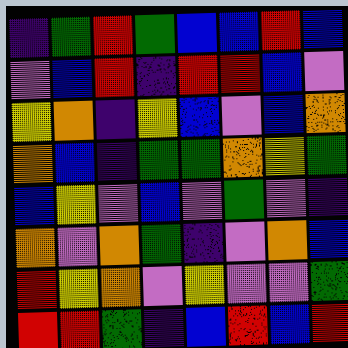[["indigo", "green", "red", "green", "blue", "blue", "red", "blue"], ["violet", "blue", "red", "indigo", "red", "red", "blue", "violet"], ["yellow", "orange", "indigo", "yellow", "blue", "violet", "blue", "orange"], ["orange", "blue", "indigo", "green", "green", "orange", "yellow", "green"], ["blue", "yellow", "violet", "blue", "violet", "green", "violet", "indigo"], ["orange", "violet", "orange", "green", "indigo", "violet", "orange", "blue"], ["red", "yellow", "orange", "violet", "yellow", "violet", "violet", "green"], ["red", "red", "green", "indigo", "blue", "red", "blue", "red"]]